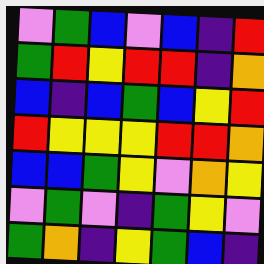[["violet", "green", "blue", "violet", "blue", "indigo", "red"], ["green", "red", "yellow", "red", "red", "indigo", "orange"], ["blue", "indigo", "blue", "green", "blue", "yellow", "red"], ["red", "yellow", "yellow", "yellow", "red", "red", "orange"], ["blue", "blue", "green", "yellow", "violet", "orange", "yellow"], ["violet", "green", "violet", "indigo", "green", "yellow", "violet"], ["green", "orange", "indigo", "yellow", "green", "blue", "indigo"]]